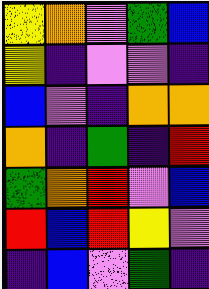[["yellow", "orange", "violet", "green", "blue"], ["yellow", "indigo", "violet", "violet", "indigo"], ["blue", "violet", "indigo", "orange", "orange"], ["orange", "indigo", "green", "indigo", "red"], ["green", "orange", "red", "violet", "blue"], ["red", "blue", "red", "yellow", "violet"], ["indigo", "blue", "violet", "green", "indigo"]]